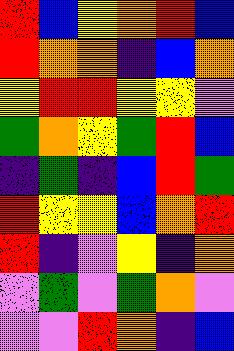[["red", "blue", "yellow", "orange", "red", "blue"], ["red", "orange", "orange", "indigo", "blue", "orange"], ["yellow", "red", "red", "yellow", "yellow", "violet"], ["green", "orange", "yellow", "green", "red", "blue"], ["indigo", "green", "indigo", "blue", "red", "green"], ["red", "yellow", "yellow", "blue", "orange", "red"], ["red", "indigo", "violet", "yellow", "indigo", "orange"], ["violet", "green", "violet", "green", "orange", "violet"], ["violet", "violet", "red", "orange", "indigo", "blue"]]